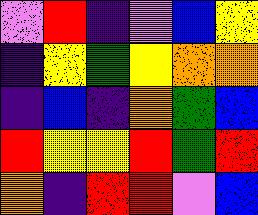[["violet", "red", "indigo", "violet", "blue", "yellow"], ["indigo", "yellow", "green", "yellow", "orange", "orange"], ["indigo", "blue", "indigo", "orange", "green", "blue"], ["red", "yellow", "yellow", "red", "green", "red"], ["orange", "indigo", "red", "red", "violet", "blue"]]